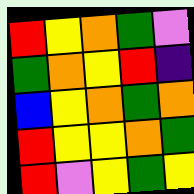[["red", "yellow", "orange", "green", "violet"], ["green", "orange", "yellow", "red", "indigo"], ["blue", "yellow", "orange", "green", "orange"], ["red", "yellow", "yellow", "orange", "green"], ["red", "violet", "yellow", "green", "yellow"]]